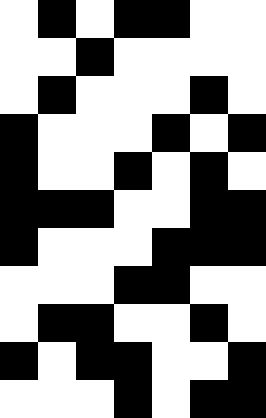[["white", "black", "white", "black", "black", "white", "white"], ["white", "white", "black", "white", "white", "white", "white"], ["white", "black", "white", "white", "white", "black", "white"], ["black", "white", "white", "white", "black", "white", "black"], ["black", "white", "white", "black", "white", "black", "white"], ["black", "black", "black", "white", "white", "black", "black"], ["black", "white", "white", "white", "black", "black", "black"], ["white", "white", "white", "black", "black", "white", "white"], ["white", "black", "black", "white", "white", "black", "white"], ["black", "white", "black", "black", "white", "white", "black"], ["white", "white", "white", "black", "white", "black", "black"]]